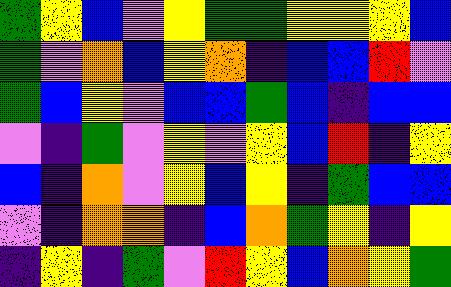[["green", "yellow", "blue", "violet", "yellow", "green", "green", "yellow", "yellow", "yellow", "blue"], ["green", "violet", "orange", "blue", "yellow", "orange", "indigo", "blue", "blue", "red", "violet"], ["green", "blue", "yellow", "violet", "blue", "blue", "green", "blue", "indigo", "blue", "blue"], ["violet", "indigo", "green", "violet", "yellow", "violet", "yellow", "blue", "red", "indigo", "yellow"], ["blue", "indigo", "orange", "violet", "yellow", "blue", "yellow", "indigo", "green", "blue", "blue"], ["violet", "indigo", "orange", "orange", "indigo", "blue", "orange", "green", "yellow", "indigo", "yellow"], ["indigo", "yellow", "indigo", "green", "violet", "red", "yellow", "blue", "orange", "yellow", "green"]]